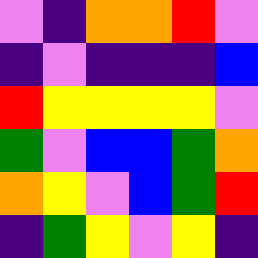[["violet", "indigo", "orange", "orange", "red", "violet"], ["indigo", "violet", "indigo", "indigo", "indigo", "blue"], ["red", "yellow", "yellow", "yellow", "yellow", "violet"], ["green", "violet", "blue", "blue", "green", "orange"], ["orange", "yellow", "violet", "blue", "green", "red"], ["indigo", "green", "yellow", "violet", "yellow", "indigo"]]